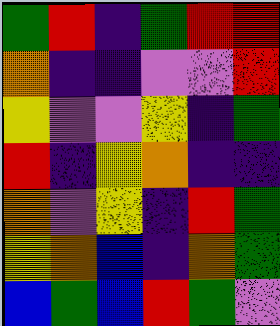[["green", "red", "indigo", "green", "red", "red"], ["orange", "indigo", "indigo", "violet", "violet", "red"], ["yellow", "violet", "violet", "yellow", "indigo", "green"], ["red", "indigo", "yellow", "orange", "indigo", "indigo"], ["orange", "violet", "yellow", "indigo", "red", "green"], ["yellow", "orange", "blue", "indigo", "orange", "green"], ["blue", "green", "blue", "red", "green", "violet"]]